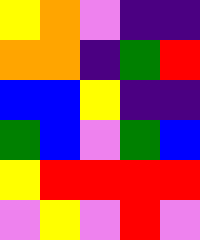[["yellow", "orange", "violet", "indigo", "indigo"], ["orange", "orange", "indigo", "green", "red"], ["blue", "blue", "yellow", "indigo", "indigo"], ["green", "blue", "violet", "green", "blue"], ["yellow", "red", "red", "red", "red"], ["violet", "yellow", "violet", "red", "violet"]]